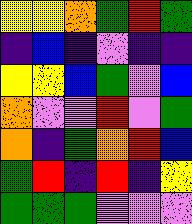[["yellow", "yellow", "orange", "green", "red", "green"], ["indigo", "blue", "indigo", "violet", "indigo", "indigo"], ["yellow", "yellow", "blue", "green", "violet", "blue"], ["orange", "violet", "violet", "red", "violet", "green"], ["orange", "indigo", "green", "orange", "red", "blue"], ["green", "red", "indigo", "red", "indigo", "yellow"], ["green", "green", "green", "violet", "violet", "violet"]]